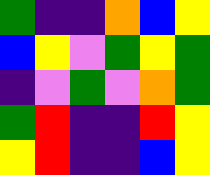[["green", "indigo", "indigo", "orange", "blue", "yellow"], ["blue", "yellow", "violet", "green", "yellow", "green"], ["indigo", "violet", "green", "violet", "orange", "green"], ["green", "red", "indigo", "indigo", "red", "yellow"], ["yellow", "red", "indigo", "indigo", "blue", "yellow"]]